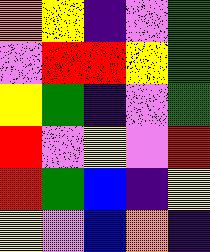[["orange", "yellow", "indigo", "violet", "green"], ["violet", "red", "red", "yellow", "green"], ["yellow", "green", "indigo", "violet", "green"], ["red", "violet", "yellow", "violet", "red"], ["red", "green", "blue", "indigo", "yellow"], ["yellow", "violet", "blue", "orange", "indigo"]]